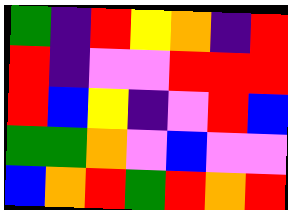[["green", "indigo", "red", "yellow", "orange", "indigo", "red"], ["red", "indigo", "violet", "violet", "red", "red", "red"], ["red", "blue", "yellow", "indigo", "violet", "red", "blue"], ["green", "green", "orange", "violet", "blue", "violet", "violet"], ["blue", "orange", "red", "green", "red", "orange", "red"]]